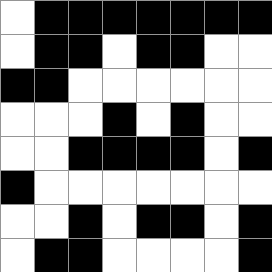[["white", "black", "black", "black", "black", "black", "black", "black"], ["white", "black", "black", "white", "black", "black", "white", "white"], ["black", "black", "white", "white", "white", "white", "white", "white"], ["white", "white", "white", "black", "white", "black", "white", "white"], ["white", "white", "black", "black", "black", "black", "white", "black"], ["black", "white", "white", "white", "white", "white", "white", "white"], ["white", "white", "black", "white", "black", "black", "white", "black"], ["white", "black", "black", "white", "white", "white", "white", "black"]]